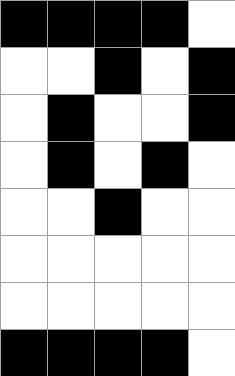[["black", "black", "black", "black", "white"], ["white", "white", "black", "white", "black"], ["white", "black", "white", "white", "black"], ["white", "black", "white", "black", "white"], ["white", "white", "black", "white", "white"], ["white", "white", "white", "white", "white"], ["white", "white", "white", "white", "white"], ["black", "black", "black", "black", "white"]]